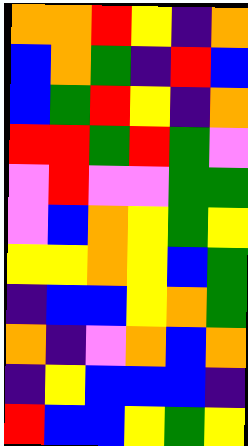[["orange", "orange", "red", "yellow", "indigo", "orange"], ["blue", "orange", "green", "indigo", "red", "blue"], ["blue", "green", "red", "yellow", "indigo", "orange"], ["red", "red", "green", "red", "green", "violet"], ["violet", "red", "violet", "violet", "green", "green"], ["violet", "blue", "orange", "yellow", "green", "yellow"], ["yellow", "yellow", "orange", "yellow", "blue", "green"], ["indigo", "blue", "blue", "yellow", "orange", "green"], ["orange", "indigo", "violet", "orange", "blue", "orange"], ["indigo", "yellow", "blue", "blue", "blue", "indigo"], ["red", "blue", "blue", "yellow", "green", "yellow"]]